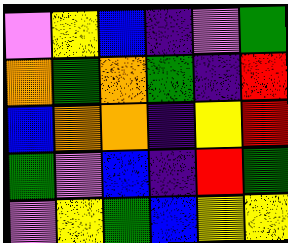[["violet", "yellow", "blue", "indigo", "violet", "green"], ["orange", "green", "orange", "green", "indigo", "red"], ["blue", "orange", "orange", "indigo", "yellow", "red"], ["green", "violet", "blue", "indigo", "red", "green"], ["violet", "yellow", "green", "blue", "yellow", "yellow"]]